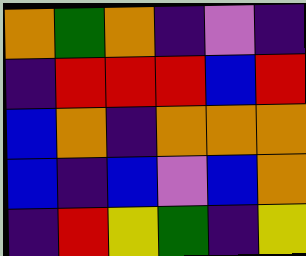[["orange", "green", "orange", "indigo", "violet", "indigo"], ["indigo", "red", "red", "red", "blue", "red"], ["blue", "orange", "indigo", "orange", "orange", "orange"], ["blue", "indigo", "blue", "violet", "blue", "orange"], ["indigo", "red", "yellow", "green", "indigo", "yellow"]]